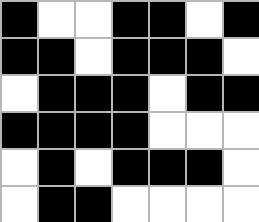[["black", "white", "white", "black", "black", "white", "black"], ["black", "black", "white", "black", "black", "black", "white"], ["white", "black", "black", "black", "white", "black", "black"], ["black", "black", "black", "black", "white", "white", "white"], ["white", "black", "white", "black", "black", "black", "white"], ["white", "black", "black", "white", "white", "white", "white"]]